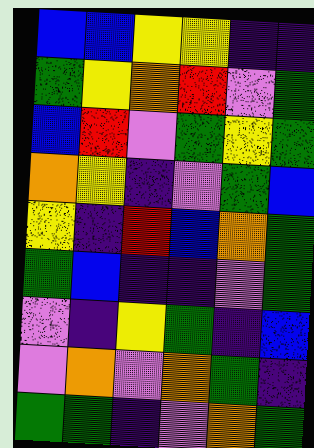[["blue", "blue", "yellow", "yellow", "indigo", "indigo"], ["green", "yellow", "orange", "red", "violet", "green"], ["blue", "red", "violet", "green", "yellow", "green"], ["orange", "yellow", "indigo", "violet", "green", "blue"], ["yellow", "indigo", "red", "blue", "orange", "green"], ["green", "blue", "indigo", "indigo", "violet", "green"], ["violet", "indigo", "yellow", "green", "indigo", "blue"], ["violet", "orange", "violet", "orange", "green", "indigo"], ["green", "green", "indigo", "violet", "orange", "green"]]